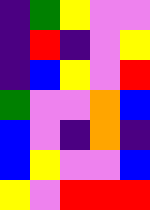[["indigo", "green", "yellow", "violet", "violet"], ["indigo", "red", "indigo", "violet", "yellow"], ["indigo", "blue", "yellow", "violet", "red"], ["green", "violet", "violet", "orange", "blue"], ["blue", "violet", "indigo", "orange", "indigo"], ["blue", "yellow", "violet", "violet", "blue"], ["yellow", "violet", "red", "red", "red"]]